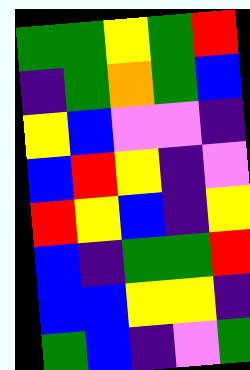[["green", "green", "yellow", "green", "red"], ["indigo", "green", "orange", "green", "blue"], ["yellow", "blue", "violet", "violet", "indigo"], ["blue", "red", "yellow", "indigo", "violet"], ["red", "yellow", "blue", "indigo", "yellow"], ["blue", "indigo", "green", "green", "red"], ["blue", "blue", "yellow", "yellow", "indigo"], ["green", "blue", "indigo", "violet", "green"]]